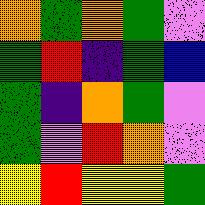[["orange", "green", "orange", "green", "violet"], ["green", "red", "indigo", "green", "blue"], ["green", "indigo", "orange", "green", "violet"], ["green", "violet", "red", "orange", "violet"], ["yellow", "red", "yellow", "yellow", "green"]]